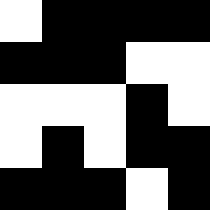[["white", "black", "black", "black", "black"], ["black", "black", "black", "white", "white"], ["white", "white", "white", "black", "white"], ["white", "black", "white", "black", "black"], ["black", "black", "black", "white", "black"]]